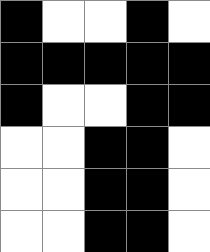[["black", "white", "white", "black", "white"], ["black", "black", "black", "black", "black"], ["black", "white", "white", "black", "black"], ["white", "white", "black", "black", "white"], ["white", "white", "black", "black", "white"], ["white", "white", "black", "black", "white"]]